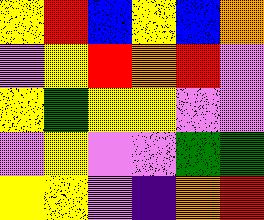[["yellow", "red", "blue", "yellow", "blue", "orange"], ["violet", "yellow", "red", "orange", "red", "violet"], ["yellow", "green", "yellow", "yellow", "violet", "violet"], ["violet", "yellow", "violet", "violet", "green", "green"], ["yellow", "yellow", "violet", "indigo", "orange", "red"]]